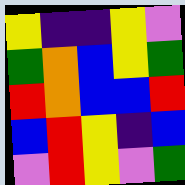[["yellow", "indigo", "indigo", "yellow", "violet"], ["green", "orange", "blue", "yellow", "green"], ["red", "orange", "blue", "blue", "red"], ["blue", "red", "yellow", "indigo", "blue"], ["violet", "red", "yellow", "violet", "green"]]